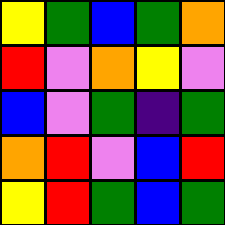[["yellow", "green", "blue", "green", "orange"], ["red", "violet", "orange", "yellow", "violet"], ["blue", "violet", "green", "indigo", "green"], ["orange", "red", "violet", "blue", "red"], ["yellow", "red", "green", "blue", "green"]]